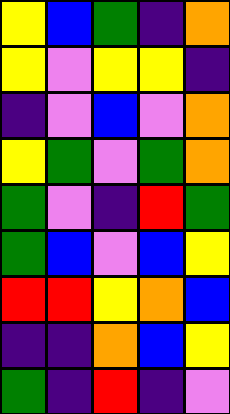[["yellow", "blue", "green", "indigo", "orange"], ["yellow", "violet", "yellow", "yellow", "indigo"], ["indigo", "violet", "blue", "violet", "orange"], ["yellow", "green", "violet", "green", "orange"], ["green", "violet", "indigo", "red", "green"], ["green", "blue", "violet", "blue", "yellow"], ["red", "red", "yellow", "orange", "blue"], ["indigo", "indigo", "orange", "blue", "yellow"], ["green", "indigo", "red", "indigo", "violet"]]